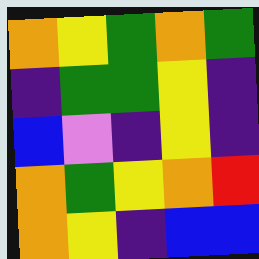[["orange", "yellow", "green", "orange", "green"], ["indigo", "green", "green", "yellow", "indigo"], ["blue", "violet", "indigo", "yellow", "indigo"], ["orange", "green", "yellow", "orange", "red"], ["orange", "yellow", "indigo", "blue", "blue"]]